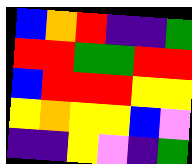[["blue", "orange", "red", "indigo", "indigo", "green"], ["red", "red", "green", "green", "red", "red"], ["blue", "red", "red", "red", "yellow", "yellow"], ["yellow", "orange", "yellow", "yellow", "blue", "violet"], ["indigo", "indigo", "yellow", "violet", "indigo", "green"]]